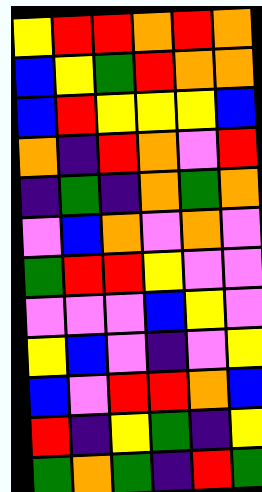[["yellow", "red", "red", "orange", "red", "orange"], ["blue", "yellow", "green", "red", "orange", "orange"], ["blue", "red", "yellow", "yellow", "yellow", "blue"], ["orange", "indigo", "red", "orange", "violet", "red"], ["indigo", "green", "indigo", "orange", "green", "orange"], ["violet", "blue", "orange", "violet", "orange", "violet"], ["green", "red", "red", "yellow", "violet", "violet"], ["violet", "violet", "violet", "blue", "yellow", "violet"], ["yellow", "blue", "violet", "indigo", "violet", "yellow"], ["blue", "violet", "red", "red", "orange", "blue"], ["red", "indigo", "yellow", "green", "indigo", "yellow"], ["green", "orange", "green", "indigo", "red", "green"]]